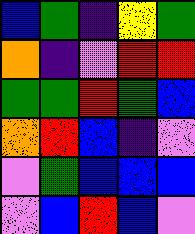[["blue", "green", "indigo", "yellow", "green"], ["orange", "indigo", "violet", "red", "red"], ["green", "green", "red", "green", "blue"], ["orange", "red", "blue", "indigo", "violet"], ["violet", "green", "blue", "blue", "blue"], ["violet", "blue", "red", "blue", "violet"]]